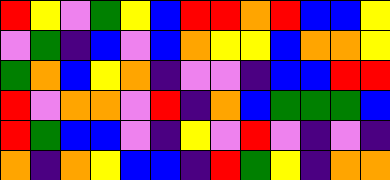[["red", "yellow", "violet", "green", "yellow", "blue", "red", "red", "orange", "red", "blue", "blue", "yellow"], ["violet", "green", "indigo", "blue", "violet", "blue", "orange", "yellow", "yellow", "blue", "orange", "orange", "yellow"], ["green", "orange", "blue", "yellow", "orange", "indigo", "violet", "violet", "indigo", "blue", "blue", "red", "red"], ["red", "violet", "orange", "orange", "violet", "red", "indigo", "orange", "blue", "green", "green", "green", "blue"], ["red", "green", "blue", "blue", "violet", "indigo", "yellow", "violet", "red", "violet", "indigo", "violet", "indigo"], ["orange", "indigo", "orange", "yellow", "blue", "blue", "indigo", "red", "green", "yellow", "indigo", "orange", "orange"]]